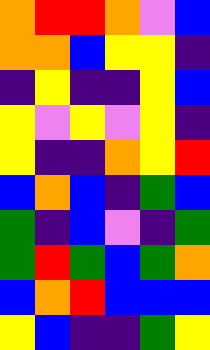[["orange", "red", "red", "orange", "violet", "blue"], ["orange", "orange", "blue", "yellow", "yellow", "indigo"], ["indigo", "yellow", "indigo", "indigo", "yellow", "blue"], ["yellow", "violet", "yellow", "violet", "yellow", "indigo"], ["yellow", "indigo", "indigo", "orange", "yellow", "red"], ["blue", "orange", "blue", "indigo", "green", "blue"], ["green", "indigo", "blue", "violet", "indigo", "green"], ["green", "red", "green", "blue", "green", "orange"], ["blue", "orange", "red", "blue", "blue", "blue"], ["yellow", "blue", "indigo", "indigo", "green", "yellow"]]